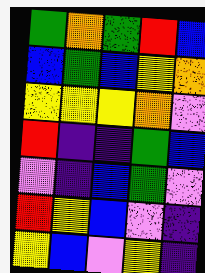[["green", "orange", "green", "red", "blue"], ["blue", "green", "blue", "yellow", "orange"], ["yellow", "yellow", "yellow", "orange", "violet"], ["red", "indigo", "indigo", "green", "blue"], ["violet", "indigo", "blue", "green", "violet"], ["red", "yellow", "blue", "violet", "indigo"], ["yellow", "blue", "violet", "yellow", "indigo"]]